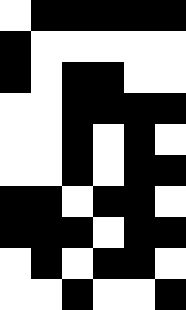[["white", "black", "black", "black", "black", "black"], ["black", "white", "white", "white", "white", "white"], ["black", "white", "black", "black", "white", "white"], ["white", "white", "black", "black", "black", "black"], ["white", "white", "black", "white", "black", "white"], ["white", "white", "black", "white", "black", "black"], ["black", "black", "white", "black", "black", "white"], ["black", "black", "black", "white", "black", "black"], ["white", "black", "white", "black", "black", "white"], ["white", "white", "black", "white", "white", "black"]]